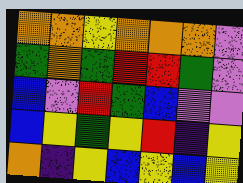[["orange", "orange", "yellow", "orange", "orange", "orange", "violet"], ["green", "orange", "green", "red", "red", "green", "violet"], ["blue", "violet", "red", "green", "blue", "violet", "violet"], ["blue", "yellow", "green", "yellow", "red", "indigo", "yellow"], ["orange", "indigo", "yellow", "blue", "yellow", "blue", "yellow"]]